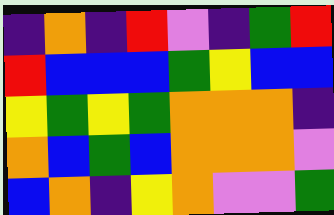[["indigo", "orange", "indigo", "red", "violet", "indigo", "green", "red"], ["red", "blue", "blue", "blue", "green", "yellow", "blue", "blue"], ["yellow", "green", "yellow", "green", "orange", "orange", "orange", "indigo"], ["orange", "blue", "green", "blue", "orange", "orange", "orange", "violet"], ["blue", "orange", "indigo", "yellow", "orange", "violet", "violet", "green"]]